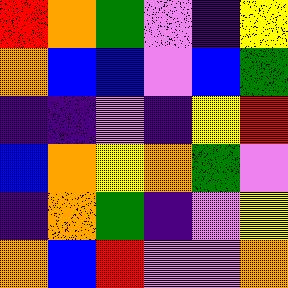[["red", "orange", "green", "violet", "indigo", "yellow"], ["orange", "blue", "blue", "violet", "blue", "green"], ["indigo", "indigo", "violet", "indigo", "yellow", "red"], ["blue", "orange", "yellow", "orange", "green", "violet"], ["indigo", "orange", "green", "indigo", "violet", "yellow"], ["orange", "blue", "red", "violet", "violet", "orange"]]